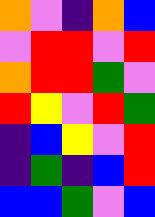[["orange", "violet", "indigo", "orange", "blue"], ["violet", "red", "red", "violet", "red"], ["orange", "red", "red", "green", "violet"], ["red", "yellow", "violet", "red", "green"], ["indigo", "blue", "yellow", "violet", "red"], ["indigo", "green", "indigo", "blue", "red"], ["blue", "blue", "green", "violet", "blue"]]